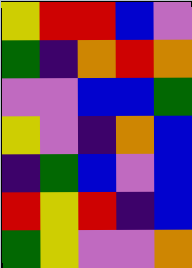[["yellow", "red", "red", "blue", "violet"], ["green", "indigo", "orange", "red", "orange"], ["violet", "violet", "blue", "blue", "green"], ["yellow", "violet", "indigo", "orange", "blue"], ["indigo", "green", "blue", "violet", "blue"], ["red", "yellow", "red", "indigo", "blue"], ["green", "yellow", "violet", "violet", "orange"]]